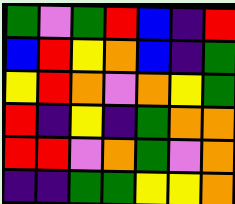[["green", "violet", "green", "red", "blue", "indigo", "red"], ["blue", "red", "yellow", "orange", "blue", "indigo", "green"], ["yellow", "red", "orange", "violet", "orange", "yellow", "green"], ["red", "indigo", "yellow", "indigo", "green", "orange", "orange"], ["red", "red", "violet", "orange", "green", "violet", "orange"], ["indigo", "indigo", "green", "green", "yellow", "yellow", "orange"]]